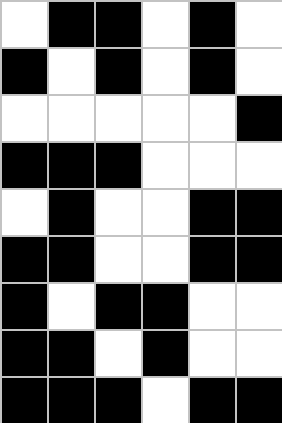[["white", "black", "black", "white", "black", "white"], ["black", "white", "black", "white", "black", "white"], ["white", "white", "white", "white", "white", "black"], ["black", "black", "black", "white", "white", "white"], ["white", "black", "white", "white", "black", "black"], ["black", "black", "white", "white", "black", "black"], ["black", "white", "black", "black", "white", "white"], ["black", "black", "white", "black", "white", "white"], ["black", "black", "black", "white", "black", "black"]]